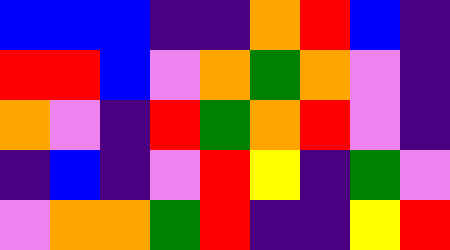[["blue", "blue", "blue", "indigo", "indigo", "orange", "red", "blue", "indigo"], ["red", "red", "blue", "violet", "orange", "green", "orange", "violet", "indigo"], ["orange", "violet", "indigo", "red", "green", "orange", "red", "violet", "indigo"], ["indigo", "blue", "indigo", "violet", "red", "yellow", "indigo", "green", "violet"], ["violet", "orange", "orange", "green", "red", "indigo", "indigo", "yellow", "red"]]